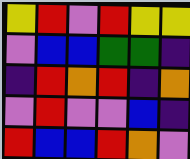[["yellow", "red", "violet", "red", "yellow", "yellow"], ["violet", "blue", "blue", "green", "green", "indigo"], ["indigo", "red", "orange", "red", "indigo", "orange"], ["violet", "red", "violet", "violet", "blue", "indigo"], ["red", "blue", "blue", "red", "orange", "violet"]]